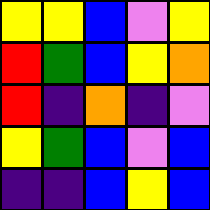[["yellow", "yellow", "blue", "violet", "yellow"], ["red", "green", "blue", "yellow", "orange"], ["red", "indigo", "orange", "indigo", "violet"], ["yellow", "green", "blue", "violet", "blue"], ["indigo", "indigo", "blue", "yellow", "blue"]]